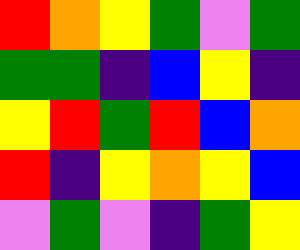[["red", "orange", "yellow", "green", "violet", "green"], ["green", "green", "indigo", "blue", "yellow", "indigo"], ["yellow", "red", "green", "red", "blue", "orange"], ["red", "indigo", "yellow", "orange", "yellow", "blue"], ["violet", "green", "violet", "indigo", "green", "yellow"]]